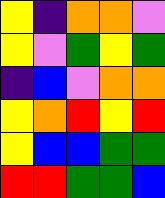[["yellow", "indigo", "orange", "orange", "violet"], ["yellow", "violet", "green", "yellow", "green"], ["indigo", "blue", "violet", "orange", "orange"], ["yellow", "orange", "red", "yellow", "red"], ["yellow", "blue", "blue", "green", "green"], ["red", "red", "green", "green", "blue"]]